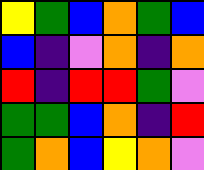[["yellow", "green", "blue", "orange", "green", "blue"], ["blue", "indigo", "violet", "orange", "indigo", "orange"], ["red", "indigo", "red", "red", "green", "violet"], ["green", "green", "blue", "orange", "indigo", "red"], ["green", "orange", "blue", "yellow", "orange", "violet"]]